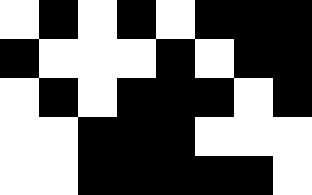[["white", "black", "white", "black", "white", "black", "black", "black"], ["black", "white", "white", "white", "black", "white", "black", "black"], ["white", "black", "white", "black", "black", "black", "white", "black"], ["white", "white", "black", "black", "black", "white", "white", "white"], ["white", "white", "black", "black", "black", "black", "black", "white"]]